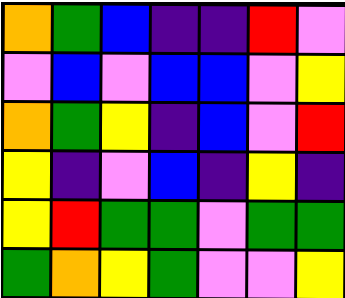[["orange", "green", "blue", "indigo", "indigo", "red", "violet"], ["violet", "blue", "violet", "blue", "blue", "violet", "yellow"], ["orange", "green", "yellow", "indigo", "blue", "violet", "red"], ["yellow", "indigo", "violet", "blue", "indigo", "yellow", "indigo"], ["yellow", "red", "green", "green", "violet", "green", "green"], ["green", "orange", "yellow", "green", "violet", "violet", "yellow"]]